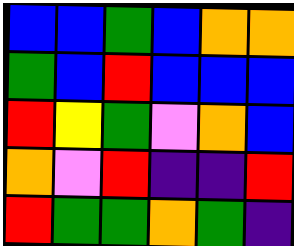[["blue", "blue", "green", "blue", "orange", "orange"], ["green", "blue", "red", "blue", "blue", "blue"], ["red", "yellow", "green", "violet", "orange", "blue"], ["orange", "violet", "red", "indigo", "indigo", "red"], ["red", "green", "green", "orange", "green", "indigo"]]